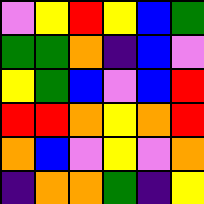[["violet", "yellow", "red", "yellow", "blue", "green"], ["green", "green", "orange", "indigo", "blue", "violet"], ["yellow", "green", "blue", "violet", "blue", "red"], ["red", "red", "orange", "yellow", "orange", "red"], ["orange", "blue", "violet", "yellow", "violet", "orange"], ["indigo", "orange", "orange", "green", "indigo", "yellow"]]